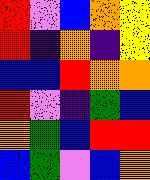[["red", "violet", "blue", "orange", "yellow"], ["red", "indigo", "orange", "indigo", "yellow"], ["blue", "blue", "red", "orange", "orange"], ["red", "violet", "indigo", "green", "blue"], ["orange", "green", "blue", "red", "red"], ["blue", "green", "violet", "blue", "orange"]]